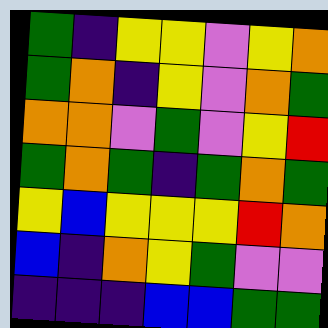[["green", "indigo", "yellow", "yellow", "violet", "yellow", "orange"], ["green", "orange", "indigo", "yellow", "violet", "orange", "green"], ["orange", "orange", "violet", "green", "violet", "yellow", "red"], ["green", "orange", "green", "indigo", "green", "orange", "green"], ["yellow", "blue", "yellow", "yellow", "yellow", "red", "orange"], ["blue", "indigo", "orange", "yellow", "green", "violet", "violet"], ["indigo", "indigo", "indigo", "blue", "blue", "green", "green"]]